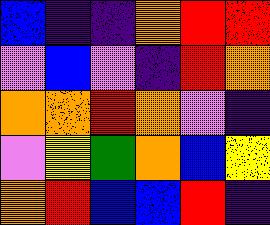[["blue", "indigo", "indigo", "orange", "red", "red"], ["violet", "blue", "violet", "indigo", "red", "orange"], ["orange", "orange", "red", "orange", "violet", "indigo"], ["violet", "yellow", "green", "orange", "blue", "yellow"], ["orange", "red", "blue", "blue", "red", "indigo"]]